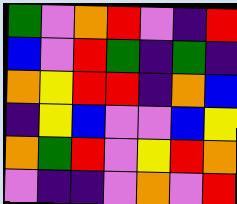[["green", "violet", "orange", "red", "violet", "indigo", "red"], ["blue", "violet", "red", "green", "indigo", "green", "indigo"], ["orange", "yellow", "red", "red", "indigo", "orange", "blue"], ["indigo", "yellow", "blue", "violet", "violet", "blue", "yellow"], ["orange", "green", "red", "violet", "yellow", "red", "orange"], ["violet", "indigo", "indigo", "violet", "orange", "violet", "red"]]